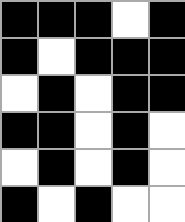[["black", "black", "black", "white", "black"], ["black", "white", "black", "black", "black"], ["white", "black", "white", "black", "black"], ["black", "black", "white", "black", "white"], ["white", "black", "white", "black", "white"], ["black", "white", "black", "white", "white"]]